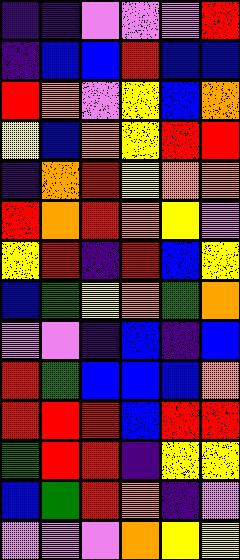[["indigo", "indigo", "violet", "violet", "violet", "red"], ["indigo", "blue", "blue", "red", "blue", "blue"], ["red", "orange", "violet", "yellow", "blue", "orange"], ["yellow", "blue", "orange", "yellow", "red", "red"], ["indigo", "orange", "red", "yellow", "orange", "orange"], ["red", "orange", "red", "orange", "yellow", "violet"], ["yellow", "red", "indigo", "red", "blue", "yellow"], ["blue", "green", "yellow", "orange", "green", "orange"], ["violet", "violet", "indigo", "blue", "indigo", "blue"], ["red", "green", "blue", "blue", "blue", "orange"], ["red", "red", "red", "blue", "red", "red"], ["green", "red", "red", "indigo", "yellow", "yellow"], ["blue", "green", "red", "orange", "indigo", "violet"], ["violet", "violet", "violet", "orange", "yellow", "yellow"]]